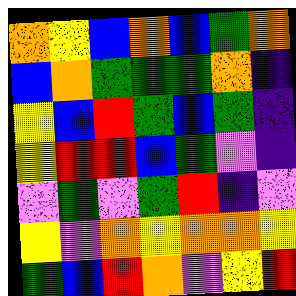[["orange", "yellow", "blue", "orange", "blue", "green", "orange"], ["blue", "orange", "green", "green", "green", "orange", "indigo"], ["yellow", "blue", "red", "green", "blue", "green", "indigo"], ["yellow", "red", "red", "blue", "green", "violet", "indigo"], ["violet", "green", "violet", "green", "red", "indigo", "violet"], ["yellow", "violet", "orange", "yellow", "orange", "orange", "yellow"], ["green", "blue", "red", "orange", "violet", "yellow", "red"]]